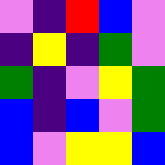[["violet", "indigo", "red", "blue", "violet"], ["indigo", "yellow", "indigo", "green", "violet"], ["green", "indigo", "violet", "yellow", "green"], ["blue", "indigo", "blue", "violet", "green"], ["blue", "violet", "yellow", "yellow", "blue"]]